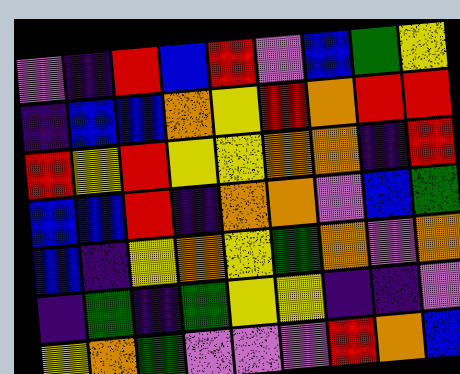[["violet", "indigo", "red", "blue", "red", "violet", "blue", "green", "yellow"], ["indigo", "blue", "blue", "orange", "yellow", "red", "orange", "red", "red"], ["red", "yellow", "red", "yellow", "yellow", "orange", "orange", "indigo", "red"], ["blue", "blue", "red", "indigo", "orange", "orange", "violet", "blue", "green"], ["blue", "indigo", "yellow", "orange", "yellow", "green", "orange", "violet", "orange"], ["indigo", "green", "indigo", "green", "yellow", "yellow", "indigo", "indigo", "violet"], ["yellow", "orange", "green", "violet", "violet", "violet", "red", "orange", "blue"]]